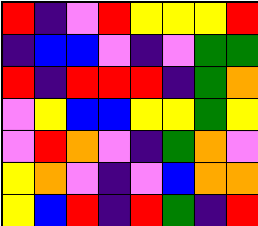[["red", "indigo", "violet", "red", "yellow", "yellow", "yellow", "red"], ["indigo", "blue", "blue", "violet", "indigo", "violet", "green", "green"], ["red", "indigo", "red", "red", "red", "indigo", "green", "orange"], ["violet", "yellow", "blue", "blue", "yellow", "yellow", "green", "yellow"], ["violet", "red", "orange", "violet", "indigo", "green", "orange", "violet"], ["yellow", "orange", "violet", "indigo", "violet", "blue", "orange", "orange"], ["yellow", "blue", "red", "indigo", "red", "green", "indigo", "red"]]